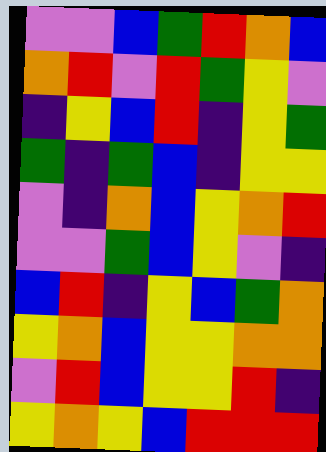[["violet", "violet", "blue", "green", "red", "orange", "blue"], ["orange", "red", "violet", "red", "green", "yellow", "violet"], ["indigo", "yellow", "blue", "red", "indigo", "yellow", "green"], ["green", "indigo", "green", "blue", "indigo", "yellow", "yellow"], ["violet", "indigo", "orange", "blue", "yellow", "orange", "red"], ["violet", "violet", "green", "blue", "yellow", "violet", "indigo"], ["blue", "red", "indigo", "yellow", "blue", "green", "orange"], ["yellow", "orange", "blue", "yellow", "yellow", "orange", "orange"], ["violet", "red", "blue", "yellow", "yellow", "red", "indigo"], ["yellow", "orange", "yellow", "blue", "red", "red", "red"]]